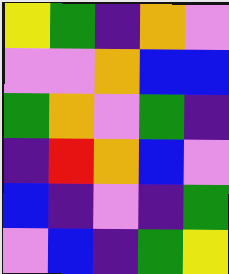[["yellow", "green", "indigo", "orange", "violet"], ["violet", "violet", "orange", "blue", "blue"], ["green", "orange", "violet", "green", "indigo"], ["indigo", "red", "orange", "blue", "violet"], ["blue", "indigo", "violet", "indigo", "green"], ["violet", "blue", "indigo", "green", "yellow"]]